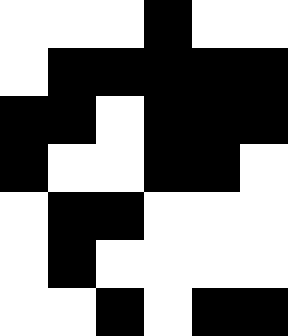[["white", "white", "white", "black", "white", "white"], ["white", "black", "black", "black", "black", "black"], ["black", "black", "white", "black", "black", "black"], ["black", "white", "white", "black", "black", "white"], ["white", "black", "black", "white", "white", "white"], ["white", "black", "white", "white", "white", "white"], ["white", "white", "black", "white", "black", "black"]]